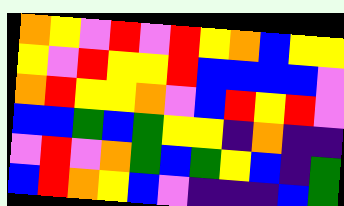[["orange", "yellow", "violet", "red", "violet", "red", "yellow", "orange", "blue", "yellow", "yellow"], ["yellow", "violet", "red", "yellow", "yellow", "red", "blue", "blue", "blue", "blue", "violet"], ["orange", "red", "yellow", "yellow", "orange", "violet", "blue", "red", "yellow", "red", "violet"], ["blue", "blue", "green", "blue", "green", "yellow", "yellow", "indigo", "orange", "indigo", "indigo"], ["violet", "red", "violet", "orange", "green", "blue", "green", "yellow", "blue", "indigo", "green"], ["blue", "red", "orange", "yellow", "blue", "violet", "indigo", "indigo", "indigo", "blue", "green"]]